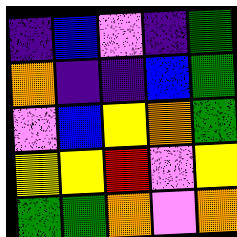[["indigo", "blue", "violet", "indigo", "green"], ["orange", "indigo", "indigo", "blue", "green"], ["violet", "blue", "yellow", "orange", "green"], ["yellow", "yellow", "red", "violet", "yellow"], ["green", "green", "orange", "violet", "orange"]]